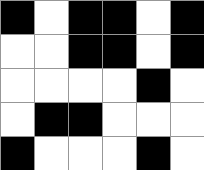[["black", "white", "black", "black", "white", "black"], ["white", "white", "black", "black", "white", "black"], ["white", "white", "white", "white", "black", "white"], ["white", "black", "black", "white", "white", "white"], ["black", "white", "white", "white", "black", "white"]]